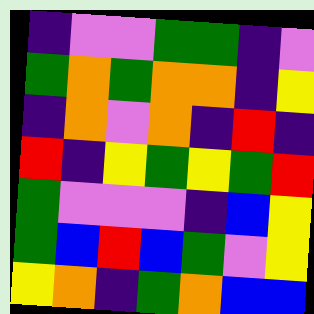[["indigo", "violet", "violet", "green", "green", "indigo", "violet"], ["green", "orange", "green", "orange", "orange", "indigo", "yellow"], ["indigo", "orange", "violet", "orange", "indigo", "red", "indigo"], ["red", "indigo", "yellow", "green", "yellow", "green", "red"], ["green", "violet", "violet", "violet", "indigo", "blue", "yellow"], ["green", "blue", "red", "blue", "green", "violet", "yellow"], ["yellow", "orange", "indigo", "green", "orange", "blue", "blue"]]